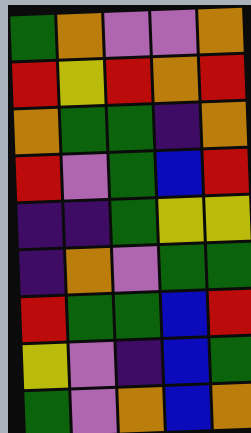[["green", "orange", "violet", "violet", "orange"], ["red", "yellow", "red", "orange", "red"], ["orange", "green", "green", "indigo", "orange"], ["red", "violet", "green", "blue", "red"], ["indigo", "indigo", "green", "yellow", "yellow"], ["indigo", "orange", "violet", "green", "green"], ["red", "green", "green", "blue", "red"], ["yellow", "violet", "indigo", "blue", "green"], ["green", "violet", "orange", "blue", "orange"]]